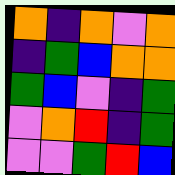[["orange", "indigo", "orange", "violet", "orange"], ["indigo", "green", "blue", "orange", "orange"], ["green", "blue", "violet", "indigo", "green"], ["violet", "orange", "red", "indigo", "green"], ["violet", "violet", "green", "red", "blue"]]